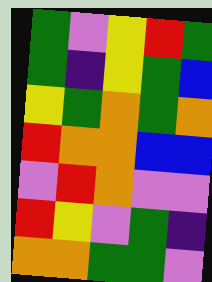[["green", "violet", "yellow", "red", "green"], ["green", "indigo", "yellow", "green", "blue"], ["yellow", "green", "orange", "green", "orange"], ["red", "orange", "orange", "blue", "blue"], ["violet", "red", "orange", "violet", "violet"], ["red", "yellow", "violet", "green", "indigo"], ["orange", "orange", "green", "green", "violet"]]